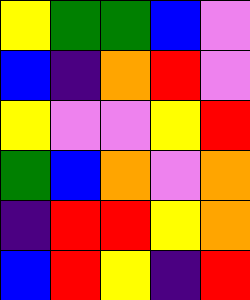[["yellow", "green", "green", "blue", "violet"], ["blue", "indigo", "orange", "red", "violet"], ["yellow", "violet", "violet", "yellow", "red"], ["green", "blue", "orange", "violet", "orange"], ["indigo", "red", "red", "yellow", "orange"], ["blue", "red", "yellow", "indigo", "red"]]